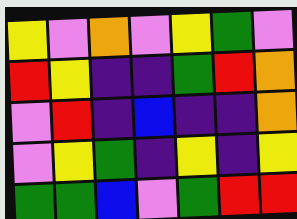[["yellow", "violet", "orange", "violet", "yellow", "green", "violet"], ["red", "yellow", "indigo", "indigo", "green", "red", "orange"], ["violet", "red", "indigo", "blue", "indigo", "indigo", "orange"], ["violet", "yellow", "green", "indigo", "yellow", "indigo", "yellow"], ["green", "green", "blue", "violet", "green", "red", "red"]]